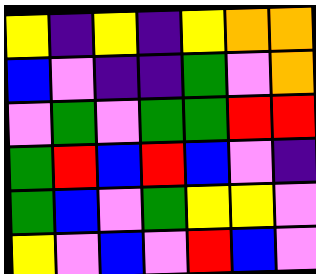[["yellow", "indigo", "yellow", "indigo", "yellow", "orange", "orange"], ["blue", "violet", "indigo", "indigo", "green", "violet", "orange"], ["violet", "green", "violet", "green", "green", "red", "red"], ["green", "red", "blue", "red", "blue", "violet", "indigo"], ["green", "blue", "violet", "green", "yellow", "yellow", "violet"], ["yellow", "violet", "blue", "violet", "red", "blue", "violet"]]